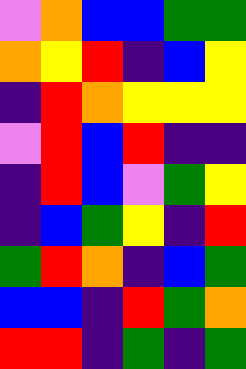[["violet", "orange", "blue", "blue", "green", "green"], ["orange", "yellow", "red", "indigo", "blue", "yellow"], ["indigo", "red", "orange", "yellow", "yellow", "yellow"], ["violet", "red", "blue", "red", "indigo", "indigo"], ["indigo", "red", "blue", "violet", "green", "yellow"], ["indigo", "blue", "green", "yellow", "indigo", "red"], ["green", "red", "orange", "indigo", "blue", "green"], ["blue", "blue", "indigo", "red", "green", "orange"], ["red", "red", "indigo", "green", "indigo", "green"]]